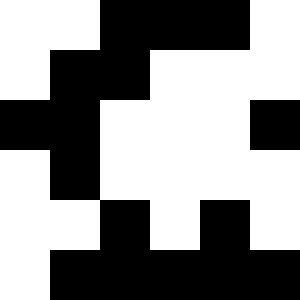[["white", "white", "black", "black", "black", "white"], ["white", "black", "black", "white", "white", "white"], ["black", "black", "white", "white", "white", "black"], ["white", "black", "white", "white", "white", "white"], ["white", "white", "black", "white", "black", "white"], ["white", "black", "black", "black", "black", "black"]]